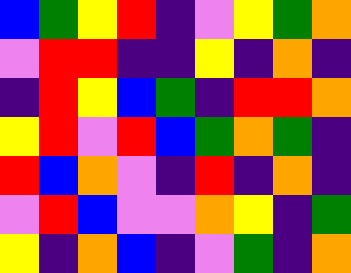[["blue", "green", "yellow", "red", "indigo", "violet", "yellow", "green", "orange"], ["violet", "red", "red", "indigo", "indigo", "yellow", "indigo", "orange", "indigo"], ["indigo", "red", "yellow", "blue", "green", "indigo", "red", "red", "orange"], ["yellow", "red", "violet", "red", "blue", "green", "orange", "green", "indigo"], ["red", "blue", "orange", "violet", "indigo", "red", "indigo", "orange", "indigo"], ["violet", "red", "blue", "violet", "violet", "orange", "yellow", "indigo", "green"], ["yellow", "indigo", "orange", "blue", "indigo", "violet", "green", "indigo", "orange"]]